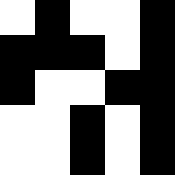[["white", "black", "white", "white", "black"], ["black", "black", "black", "white", "black"], ["black", "white", "white", "black", "black"], ["white", "white", "black", "white", "black"], ["white", "white", "black", "white", "black"]]